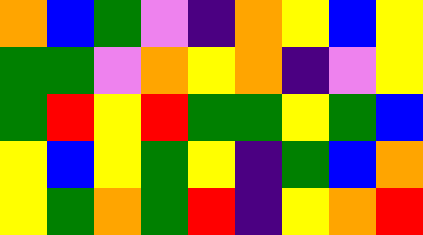[["orange", "blue", "green", "violet", "indigo", "orange", "yellow", "blue", "yellow"], ["green", "green", "violet", "orange", "yellow", "orange", "indigo", "violet", "yellow"], ["green", "red", "yellow", "red", "green", "green", "yellow", "green", "blue"], ["yellow", "blue", "yellow", "green", "yellow", "indigo", "green", "blue", "orange"], ["yellow", "green", "orange", "green", "red", "indigo", "yellow", "orange", "red"]]